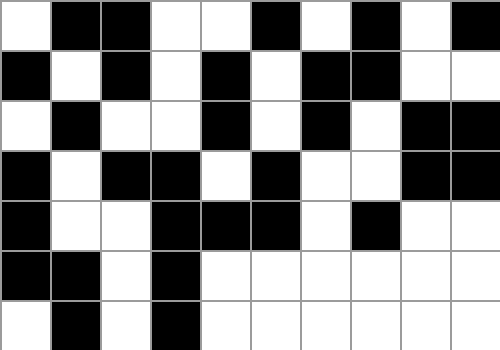[["white", "black", "black", "white", "white", "black", "white", "black", "white", "black"], ["black", "white", "black", "white", "black", "white", "black", "black", "white", "white"], ["white", "black", "white", "white", "black", "white", "black", "white", "black", "black"], ["black", "white", "black", "black", "white", "black", "white", "white", "black", "black"], ["black", "white", "white", "black", "black", "black", "white", "black", "white", "white"], ["black", "black", "white", "black", "white", "white", "white", "white", "white", "white"], ["white", "black", "white", "black", "white", "white", "white", "white", "white", "white"]]